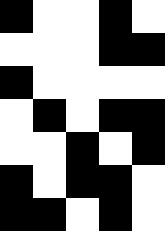[["black", "white", "white", "black", "white"], ["white", "white", "white", "black", "black"], ["black", "white", "white", "white", "white"], ["white", "black", "white", "black", "black"], ["white", "white", "black", "white", "black"], ["black", "white", "black", "black", "white"], ["black", "black", "white", "black", "white"]]